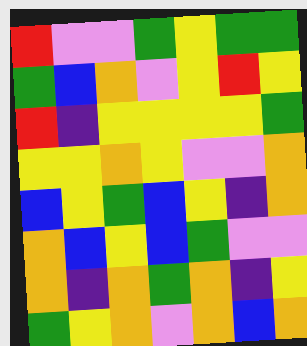[["red", "violet", "violet", "green", "yellow", "green", "green"], ["green", "blue", "orange", "violet", "yellow", "red", "yellow"], ["red", "indigo", "yellow", "yellow", "yellow", "yellow", "green"], ["yellow", "yellow", "orange", "yellow", "violet", "violet", "orange"], ["blue", "yellow", "green", "blue", "yellow", "indigo", "orange"], ["orange", "blue", "yellow", "blue", "green", "violet", "violet"], ["orange", "indigo", "orange", "green", "orange", "indigo", "yellow"], ["green", "yellow", "orange", "violet", "orange", "blue", "orange"]]